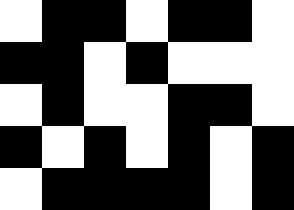[["white", "black", "black", "white", "black", "black", "white"], ["black", "black", "white", "black", "white", "white", "white"], ["white", "black", "white", "white", "black", "black", "white"], ["black", "white", "black", "white", "black", "white", "black"], ["white", "black", "black", "black", "black", "white", "black"]]